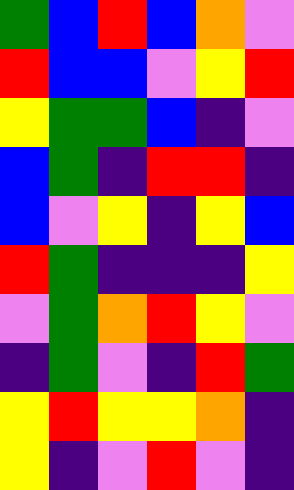[["green", "blue", "red", "blue", "orange", "violet"], ["red", "blue", "blue", "violet", "yellow", "red"], ["yellow", "green", "green", "blue", "indigo", "violet"], ["blue", "green", "indigo", "red", "red", "indigo"], ["blue", "violet", "yellow", "indigo", "yellow", "blue"], ["red", "green", "indigo", "indigo", "indigo", "yellow"], ["violet", "green", "orange", "red", "yellow", "violet"], ["indigo", "green", "violet", "indigo", "red", "green"], ["yellow", "red", "yellow", "yellow", "orange", "indigo"], ["yellow", "indigo", "violet", "red", "violet", "indigo"]]